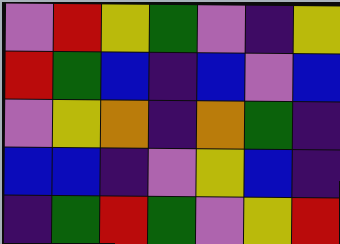[["violet", "red", "yellow", "green", "violet", "indigo", "yellow"], ["red", "green", "blue", "indigo", "blue", "violet", "blue"], ["violet", "yellow", "orange", "indigo", "orange", "green", "indigo"], ["blue", "blue", "indigo", "violet", "yellow", "blue", "indigo"], ["indigo", "green", "red", "green", "violet", "yellow", "red"]]